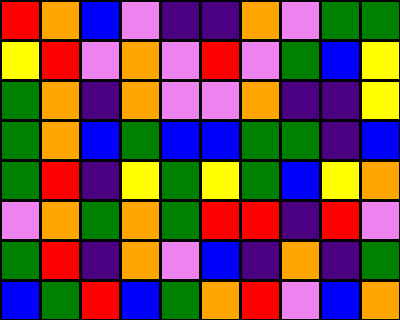[["red", "orange", "blue", "violet", "indigo", "indigo", "orange", "violet", "green", "green"], ["yellow", "red", "violet", "orange", "violet", "red", "violet", "green", "blue", "yellow"], ["green", "orange", "indigo", "orange", "violet", "violet", "orange", "indigo", "indigo", "yellow"], ["green", "orange", "blue", "green", "blue", "blue", "green", "green", "indigo", "blue"], ["green", "red", "indigo", "yellow", "green", "yellow", "green", "blue", "yellow", "orange"], ["violet", "orange", "green", "orange", "green", "red", "red", "indigo", "red", "violet"], ["green", "red", "indigo", "orange", "violet", "blue", "indigo", "orange", "indigo", "green"], ["blue", "green", "red", "blue", "green", "orange", "red", "violet", "blue", "orange"]]